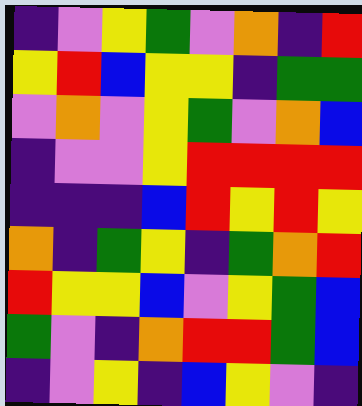[["indigo", "violet", "yellow", "green", "violet", "orange", "indigo", "red"], ["yellow", "red", "blue", "yellow", "yellow", "indigo", "green", "green"], ["violet", "orange", "violet", "yellow", "green", "violet", "orange", "blue"], ["indigo", "violet", "violet", "yellow", "red", "red", "red", "red"], ["indigo", "indigo", "indigo", "blue", "red", "yellow", "red", "yellow"], ["orange", "indigo", "green", "yellow", "indigo", "green", "orange", "red"], ["red", "yellow", "yellow", "blue", "violet", "yellow", "green", "blue"], ["green", "violet", "indigo", "orange", "red", "red", "green", "blue"], ["indigo", "violet", "yellow", "indigo", "blue", "yellow", "violet", "indigo"]]